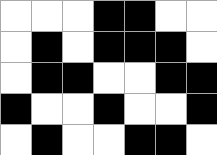[["white", "white", "white", "black", "black", "white", "white"], ["white", "black", "white", "black", "black", "black", "white"], ["white", "black", "black", "white", "white", "black", "black"], ["black", "white", "white", "black", "white", "white", "black"], ["white", "black", "white", "white", "black", "black", "white"]]